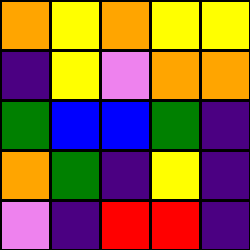[["orange", "yellow", "orange", "yellow", "yellow"], ["indigo", "yellow", "violet", "orange", "orange"], ["green", "blue", "blue", "green", "indigo"], ["orange", "green", "indigo", "yellow", "indigo"], ["violet", "indigo", "red", "red", "indigo"]]